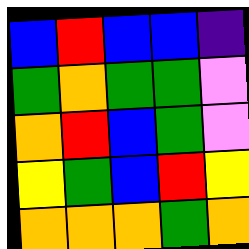[["blue", "red", "blue", "blue", "indigo"], ["green", "orange", "green", "green", "violet"], ["orange", "red", "blue", "green", "violet"], ["yellow", "green", "blue", "red", "yellow"], ["orange", "orange", "orange", "green", "orange"]]